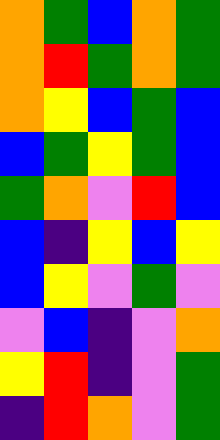[["orange", "green", "blue", "orange", "green"], ["orange", "red", "green", "orange", "green"], ["orange", "yellow", "blue", "green", "blue"], ["blue", "green", "yellow", "green", "blue"], ["green", "orange", "violet", "red", "blue"], ["blue", "indigo", "yellow", "blue", "yellow"], ["blue", "yellow", "violet", "green", "violet"], ["violet", "blue", "indigo", "violet", "orange"], ["yellow", "red", "indigo", "violet", "green"], ["indigo", "red", "orange", "violet", "green"]]